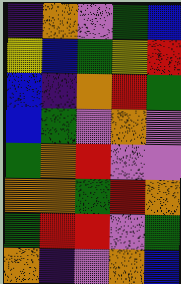[["indigo", "orange", "violet", "green", "blue"], ["yellow", "blue", "green", "yellow", "red"], ["blue", "indigo", "orange", "red", "green"], ["blue", "green", "violet", "orange", "violet"], ["green", "orange", "red", "violet", "violet"], ["orange", "orange", "green", "red", "orange"], ["green", "red", "red", "violet", "green"], ["orange", "indigo", "violet", "orange", "blue"]]